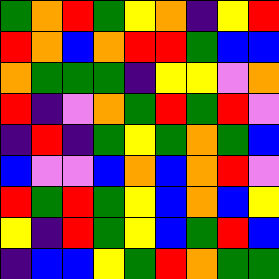[["green", "orange", "red", "green", "yellow", "orange", "indigo", "yellow", "red"], ["red", "orange", "blue", "orange", "red", "red", "green", "blue", "blue"], ["orange", "green", "green", "green", "indigo", "yellow", "yellow", "violet", "orange"], ["red", "indigo", "violet", "orange", "green", "red", "green", "red", "violet"], ["indigo", "red", "indigo", "green", "yellow", "green", "orange", "green", "blue"], ["blue", "violet", "violet", "blue", "orange", "blue", "orange", "red", "violet"], ["red", "green", "red", "green", "yellow", "blue", "orange", "blue", "yellow"], ["yellow", "indigo", "red", "green", "yellow", "blue", "green", "red", "blue"], ["indigo", "blue", "blue", "yellow", "green", "red", "orange", "green", "green"]]